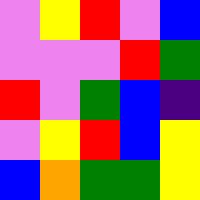[["violet", "yellow", "red", "violet", "blue"], ["violet", "violet", "violet", "red", "green"], ["red", "violet", "green", "blue", "indigo"], ["violet", "yellow", "red", "blue", "yellow"], ["blue", "orange", "green", "green", "yellow"]]